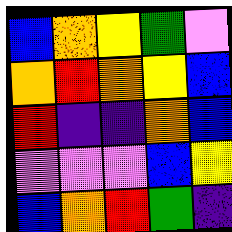[["blue", "orange", "yellow", "green", "violet"], ["orange", "red", "orange", "yellow", "blue"], ["red", "indigo", "indigo", "orange", "blue"], ["violet", "violet", "violet", "blue", "yellow"], ["blue", "orange", "red", "green", "indigo"]]